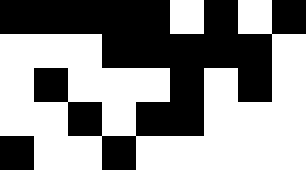[["black", "black", "black", "black", "black", "white", "black", "white", "black"], ["white", "white", "white", "black", "black", "black", "black", "black", "white"], ["white", "black", "white", "white", "white", "black", "white", "black", "white"], ["white", "white", "black", "white", "black", "black", "white", "white", "white"], ["black", "white", "white", "black", "white", "white", "white", "white", "white"]]